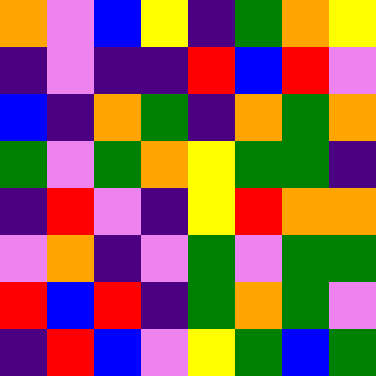[["orange", "violet", "blue", "yellow", "indigo", "green", "orange", "yellow"], ["indigo", "violet", "indigo", "indigo", "red", "blue", "red", "violet"], ["blue", "indigo", "orange", "green", "indigo", "orange", "green", "orange"], ["green", "violet", "green", "orange", "yellow", "green", "green", "indigo"], ["indigo", "red", "violet", "indigo", "yellow", "red", "orange", "orange"], ["violet", "orange", "indigo", "violet", "green", "violet", "green", "green"], ["red", "blue", "red", "indigo", "green", "orange", "green", "violet"], ["indigo", "red", "blue", "violet", "yellow", "green", "blue", "green"]]